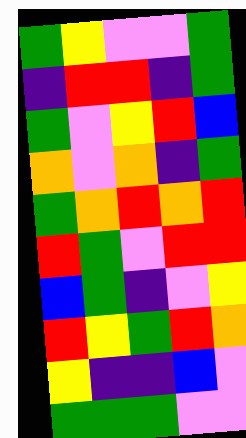[["green", "yellow", "violet", "violet", "green"], ["indigo", "red", "red", "indigo", "green"], ["green", "violet", "yellow", "red", "blue"], ["orange", "violet", "orange", "indigo", "green"], ["green", "orange", "red", "orange", "red"], ["red", "green", "violet", "red", "red"], ["blue", "green", "indigo", "violet", "yellow"], ["red", "yellow", "green", "red", "orange"], ["yellow", "indigo", "indigo", "blue", "violet"], ["green", "green", "green", "violet", "violet"]]